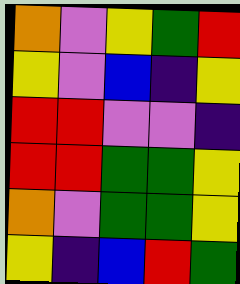[["orange", "violet", "yellow", "green", "red"], ["yellow", "violet", "blue", "indigo", "yellow"], ["red", "red", "violet", "violet", "indigo"], ["red", "red", "green", "green", "yellow"], ["orange", "violet", "green", "green", "yellow"], ["yellow", "indigo", "blue", "red", "green"]]